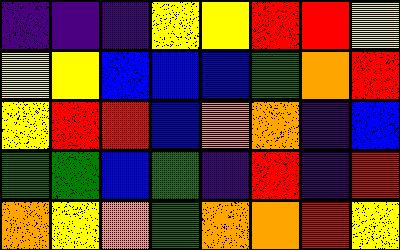[["indigo", "indigo", "indigo", "yellow", "yellow", "red", "red", "yellow"], ["yellow", "yellow", "blue", "blue", "blue", "green", "orange", "red"], ["yellow", "red", "red", "blue", "orange", "orange", "indigo", "blue"], ["green", "green", "blue", "green", "indigo", "red", "indigo", "red"], ["orange", "yellow", "orange", "green", "orange", "orange", "red", "yellow"]]